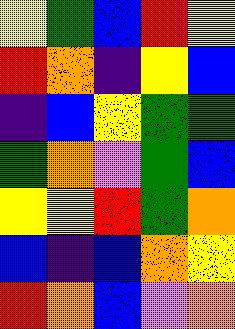[["yellow", "green", "blue", "red", "yellow"], ["red", "orange", "indigo", "yellow", "blue"], ["indigo", "blue", "yellow", "green", "green"], ["green", "orange", "violet", "green", "blue"], ["yellow", "yellow", "red", "green", "orange"], ["blue", "indigo", "blue", "orange", "yellow"], ["red", "orange", "blue", "violet", "orange"]]